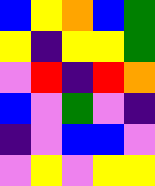[["blue", "yellow", "orange", "blue", "green"], ["yellow", "indigo", "yellow", "yellow", "green"], ["violet", "red", "indigo", "red", "orange"], ["blue", "violet", "green", "violet", "indigo"], ["indigo", "violet", "blue", "blue", "violet"], ["violet", "yellow", "violet", "yellow", "yellow"]]